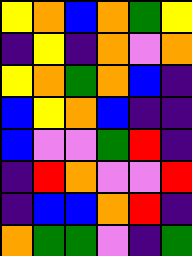[["yellow", "orange", "blue", "orange", "green", "yellow"], ["indigo", "yellow", "indigo", "orange", "violet", "orange"], ["yellow", "orange", "green", "orange", "blue", "indigo"], ["blue", "yellow", "orange", "blue", "indigo", "indigo"], ["blue", "violet", "violet", "green", "red", "indigo"], ["indigo", "red", "orange", "violet", "violet", "red"], ["indigo", "blue", "blue", "orange", "red", "indigo"], ["orange", "green", "green", "violet", "indigo", "green"]]